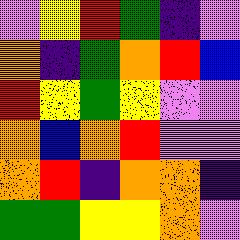[["violet", "yellow", "red", "green", "indigo", "violet"], ["orange", "indigo", "green", "orange", "red", "blue"], ["red", "yellow", "green", "yellow", "violet", "violet"], ["orange", "blue", "orange", "red", "violet", "violet"], ["orange", "red", "indigo", "orange", "orange", "indigo"], ["green", "green", "yellow", "yellow", "orange", "violet"]]